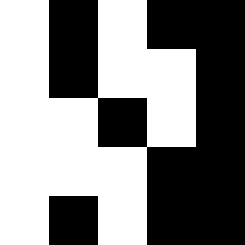[["white", "black", "white", "black", "black"], ["white", "black", "white", "white", "black"], ["white", "white", "black", "white", "black"], ["white", "white", "white", "black", "black"], ["white", "black", "white", "black", "black"]]